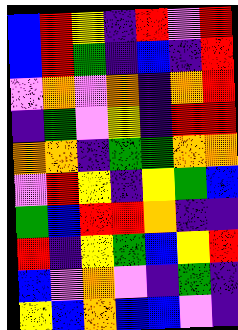[["blue", "red", "yellow", "indigo", "red", "violet", "red"], ["blue", "red", "green", "indigo", "blue", "indigo", "red"], ["violet", "orange", "violet", "orange", "indigo", "orange", "red"], ["indigo", "green", "violet", "yellow", "indigo", "red", "red"], ["orange", "orange", "indigo", "green", "green", "orange", "orange"], ["violet", "red", "yellow", "indigo", "yellow", "green", "blue"], ["green", "blue", "red", "red", "orange", "indigo", "indigo"], ["red", "indigo", "yellow", "green", "blue", "yellow", "red"], ["blue", "violet", "orange", "violet", "indigo", "green", "indigo"], ["yellow", "blue", "orange", "blue", "blue", "violet", "indigo"]]